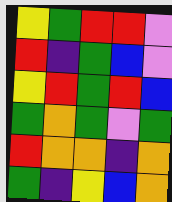[["yellow", "green", "red", "red", "violet"], ["red", "indigo", "green", "blue", "violet"], ["yellow", "red", "green", "red", "blue"], ["green", "orange", "green", "violet", "green"], ["red", "orange", "orange", "indigo", "orange"], ["green", "indigo", "yellow", "blue", "orange"]]